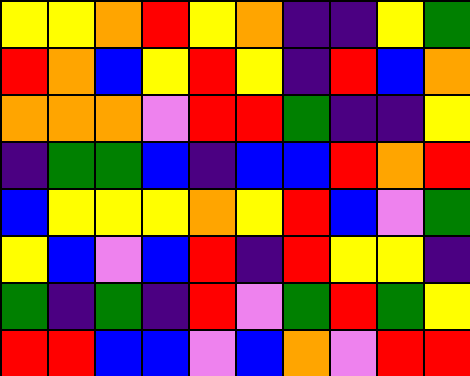[["yellow", "yellow", "orange", "red", "yellow", "orange", "indigo", "indigo", "yellow", "green"], ["red", "orange", "blue", "yellow", "red", "yellow", "indigo", "red", "blue", "orange"], ["orange", "orange", "orange", "violet", "red", "red", "green", "indigo", "indigo", "yellow"], ["indigo", "green", "green", "blue", "indigo", "blue", "blue", "red", "orange", "red"], ["blue", "yellow", "yellow", "yellow", "orange", "yellow", "red", "blue", "violet", "green"], ["yellow", "blue", "violet", "blue", "red", "indigo", "red", "yellow", "yellow", "indigo"], ["green", "indigo", "green", "indigo", "red", "violet", "green", "red", "green", "yellow"], ["red", "red", "blue", "blue", "violet", "blue", "orange", "violet", "red", "red"]]